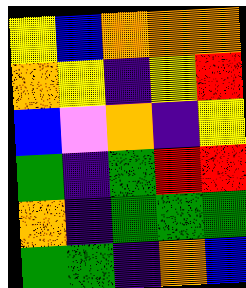[["yellow", "blue", "orange", "orange", "orange"], ["orange", "yellow", "indigo", "yellow", "red"], ["blue", "violet", "orange", "indigo", "yellow"], ["green", "indigo", "green", "red", "red"], ["orange", "indigo", "green", "green", "green"], ["green", "green", "indigo", "orange", "blue"]]